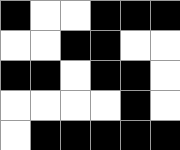[["black", "white", "white", "black", "black", "black"], ["white", "white", "black", "black", "white", "white"], ["black", "black", "white", "black", "black", "white"], ["white", "white", "white", "white", "black", "white"], ["white", "black", "black", "black", "black", "black"]]